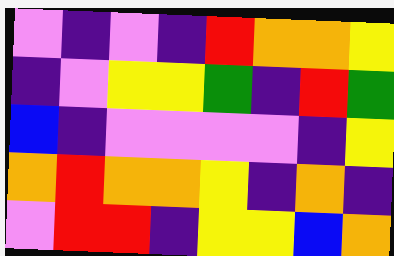[["violet", "indigo", "violet", "indigo", "red", "orange", "orange", "yellow"], ["indigo", "violet", "yellow", "yellow", "green", "indigo", "red", "green"], ["blue", "indigo", "violet", "violet", "violet", "violet", "indigo", "yellow"], ["orange", "red", "orange", "orange", "yellow", "indigo", "orange", "indigo"], ["violet", "red", "red", "indigo", "yellow", "yellow", "blue", "orange"]]